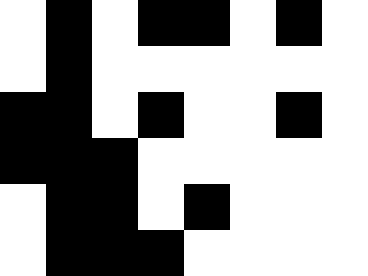[["white", "black", "white", "black", "black", "white", "black", "white"], ["white", "black", "white", "white", "white", "white", "white", "white"], ["black", "black", "white", "black", "white", "white", "black", "white"], ["black", "black", "black", "white", "white", "white", "white", "white"], ["white", "black", "black", "white", "black", "white", "white", "white"], ["white", "black", "black", "black", "white", "white", "white", "white"]]